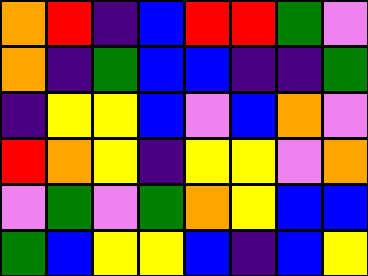[["orange", "red", "indigo", "blue", "red", "red", "green", "violet"], ["orange", "indigo", "green", "blue", "blue", "indigo", "indigo", "green"], ["indigo", "yellow", "yellow", "blue", "violet", "blue", "orange", "violet"], ["red", "orange", "yellow", "indigo", "yellow", "yellow", "violet", "orange"], ["violet", "green", "violet", "green", "orange", "yellow", "blue", "blue"], ["green", "blue", "yellow", "yellow", "blue", "indigo", "blue", "yellow"]]